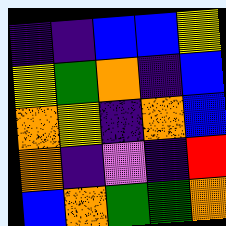[["indigo", "indigo", "blue", "blue", "yellow"], ["yellow", "green", "orange", "indigo", "blue"], ["orange", "yellow", "indigo", "orange", "blue"], ["orange", "indigo", "violet", "indigo", "red"], ["blue", "orange", "green", "green", "orange"]]